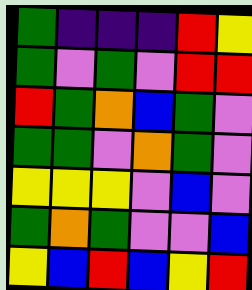[["green", "indigo", "indigo", "indigo", "red", "yellow"], ["green", "violet", "green", "violet", "red", "red"], ["red", "green", "orange", "blue", "green", "violet"], ["green", "green", "violet", "orange", "green", "violet"], ["yellow", "yellow", "yellow", "violet", "blue", "violet"], ["green", "orange", "green", "violet", "violet", "blue"], ["yellow", "blue", "red", "blue", "yellow", "red"]]